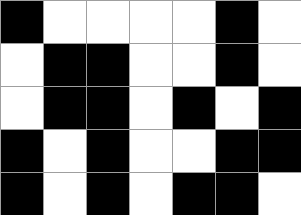[["black", "white", "white", "white", "white", "black", "white"], ["white", "black", "black", "white", "white", "black", "white"], ["white", "black", "black", "white", "black", "white", "black"], ["black", "white", "black", "white", "white", "black", "black"], ["black", "white", "black", "white", "black", "black", "white"]]